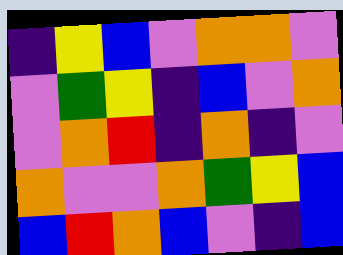[["indigo", "yellow", "blue", "violet", "orange", "orange", "violet"], ["violet", "green", "yellow", "indigo", "blue", "violet", "orange"], ["violet", "orange", "red", "indigo", "orange", "indigo", "violet"], ["orange", "violet", "violet", "orange", "green", "yellow", "blue"], ["blue", "red", "orange", "blue", "violet", "indigo", "blue"]]